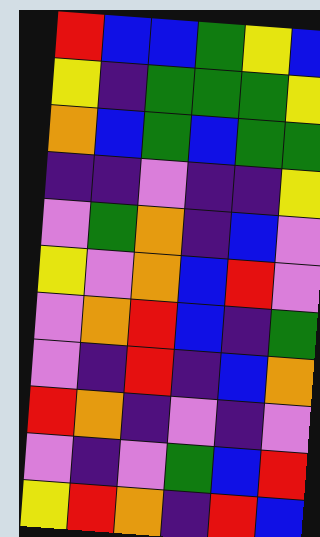[["red", "blue", "blue", "green", "yellow", "blue"], ["yellow", "indigo", "green", "green", "green", "yellow"], ["orange", "blue", "green", "blue", "green", "green"], ["indigo", "indigo", "violet", "indigo", "indigo", "yellow"], ["violet", "green", "orange", "indigo", "blue", "violet"], ["yellow", "violet", "orange", "blue", "red", "violet"], ["violet", "orange", "red", "blue", "indigo", "green"], ["violet", "indigo", "red", "indigo", "blue", "orange"], ["red", "orange", "indigo", "violet", "indigo", "violet"], ["violet", "indigo", "violet", "green", "blue", "red"], ["yellow", "red", "orange", "indigo", "red", "blue"]]